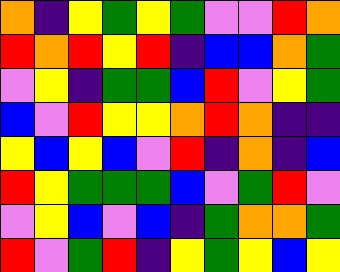[["orange", "indigo", "yellow", "green", "yellow", "green", "violet", "violet", "red", "orange"], ["red", "orange", "red", "yellow", "red", "indigo", "blue", "blue", "orange", "green"], ["violet", "yellow", "indigo", "green", "green", "blue", "red", "violet", "yellow", "green"], ["blue", "violet", "red", "yellow", "yellow", "orange", "red", "orange", "indigo", "indigo"], ["yellow", "blue", "yellow", "blue", "violet", "red", "indigo", "orange", "indigo", "blue"], ["red", "yellow", "green", "green", "green", "blue", "violet", "green", "red", "violet"], ["violet", "yellow", "blue", "violet", "blue", "indigo", "green", "orange", "orange", "green"], ["red", "violet", "green", "red", "indigo", "yellow", "green", "yellow", "blue", "yellow"]]